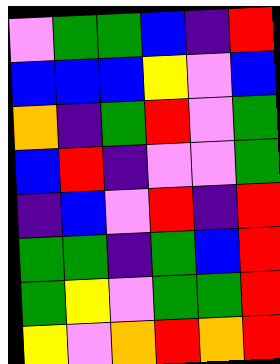[["violet", "green", "green", "blue", "indigo", "red"], ["blue", "blue", "blue", "yellow", "violet", "blue"], ["orange", "indigo", "green", "red", "violet", "green"], ["blue", "red", "indigo", "violet", "violet", "green"], ["indigo", "blue", "violet", "red", "indigo", "red"], ["green", "green", "indigo", "green", "blue", "red"], ["green", "yellow", "violet", "green", "green", "red"], ["yellow", "violet", "orange", "red", "orange", "red"]]